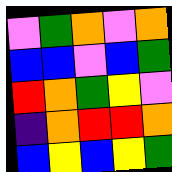[["violet", "green", "orange", "violet", "orange"], ["blue", "blue", "violet", "blue", "green"], ["red", "orange", "green", "yellow", "violet"], ["indigo", "orange", "red", "red", "orange"], ["blue", "yellow", "blue", "yellow", "green"]]